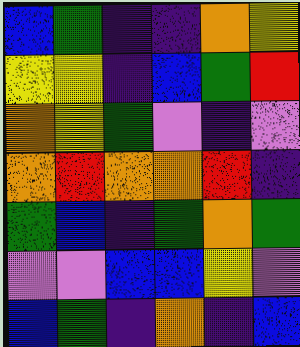[["blue", "green", "indigo", "indigo", "orange", "yellow"], ["yellow", "yellow", "indigo", "blue", "green", "red"], ["orange", "yellow", "green", "violet", "indigo", "violet"], ["orange", "red", "orange", "orange", "red", "indigo"], ["green", "blue", "indigo", "green", "orange", "green"], ["violet", "violet", "blue", "blue", "yellow", "violet"], ["blue", "green", "indigo", "orange", "indigo", "blue"]]